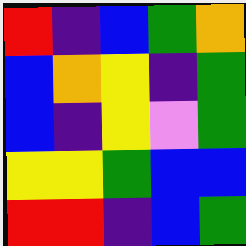[["red", "indigo", "blue", "green", "orange"], ["blue", "orange", "yellow", "indigo", "green"], ["blue", "indigo", "yellow", "violet", "green"], ["yellow", "yellow", "green", "blue", "blue"], ["red", "red", "indigo", "blue", "green"]]